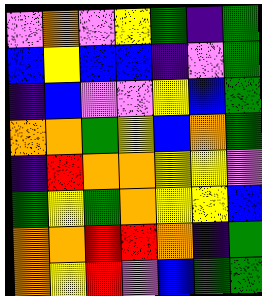[["violet", "orange", "violet", "yellow", "green", "indigo", "green"], ["blue", "yellow", "blue", "blue", "indigo", "violet", "green"], ["indigo", "blue", "violet", "violet", "yellow", "blue", "green"], ["orange", "orange", "green", "yellow", "blue", "orange", "green"], ["indigo", "red", "orange", "orange", "yellow", "yellow", "violet"], ["green", "yellow", "green", "orange", "yellow", "yellow", "blue"], ["orange", "orange", "red", "red", "orange", "indigo", "green"], ["orange", "yellow", "red", "violet", "blue", "green", "green"]]